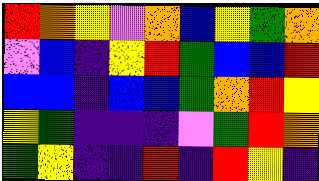[["red", "orange", "yellow", "violet", "orange", "blue", "yellow", "green", "orange"], ["violet", "blue", "indigo", "yellow", "red", "green", "blue", "blue", "red"], ["blue", "blue", "indigo", "blue", "blue", "green", "orange", "red", "yellow"], ["yellow", "green", "indigo", "indigo", "indigo", "violet", "green", "red", "orange"], ["green", "yellow", "indigo", "indigo", "red", "indigo", "red", "yellow", "indigo"]]